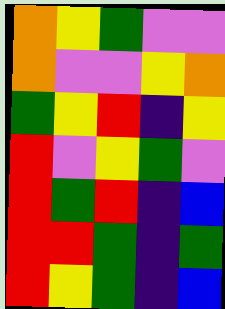[["orange", "yellow", "green", "violet", "violet"], ["orange", "violet", "violet", "yellow", "orange"], ["green", "yellow", "red", "indigo", "yellow"], ["red", "violet", "yellow", "green", "violet"], ["red", "green", "red", "indigo", "blue"], ["red", "red", "green", "indigo", "green"], ["red", "yellow", "green", "indigo", "blue"]]